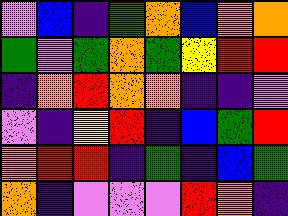[["violet", "blue", "indigo", "green", "orange", "blue", "orange", "orange"], ["green", "violet", "green", "orange", "green", "yellow", "red", "red"], ["indigo", "orange", "red", "orange", "orange", "indigo", "indigo", "violet"], ["violet", "indigo", "yellow", "red", "indigo", "blue", "green", "red"], ["orange", "red", "red", "indigo", "green", "indigo", "blue", "green"], ["orange", "indigo", "violet", "violet", "violet", "red", "orange", "indigo"]]